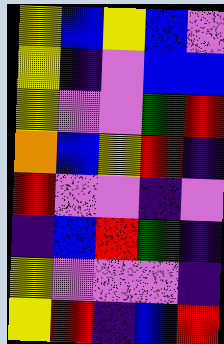[["yellow", "blue", "yellow", "blue", "violet"], ["yellow", "indigo", "violet", "blue", "blue"], ["yellow", "violet", "violet", "green", "red"], ["orange", "blue", "yellow", "red", "indigo"], ["red", "violet", "violet", "indigo", "violet"], ["indigo", "blue", "red", "green", "indigo"], ["yellow", "violet", "violet", "violet", "indigo"], ["yellow", "red", "indigo", "blue", "red"]]